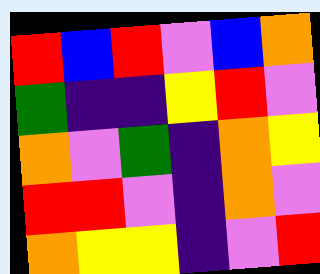[["red", "blue", "red", "violet", "blue", "orange"], ["green", "indigo", "indigo", "yellow", "red", "violet"], ["orange", "violet", "green", "indigo", "orange", "yellow"], ["red", "red", "violet", "indigo", "orange", "violet"], ["orange", "yellow", "yellow", "indigo", "violet", "red"]]